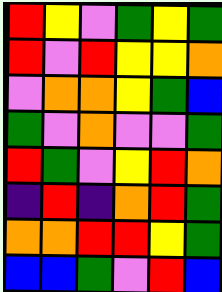[["red", "yellow", "violet", "green", "yellow", "green"], ["red", "violet", "red", "yellow", "yellow", "orange"], ["violet", "orange", "orange", "yellow", "green", "blue"], ["green", "violet", "orange", "violet", "violet", "green"], ["red", "green", "violet", "yellow", "red", "orange"], ["indigo", "red", "indigo", "orange", "red", "green"], ["orange", "orange", "red", "red", "yellow", "green"], ["blue", "blue", "green", "violet", "red", "blue"]]